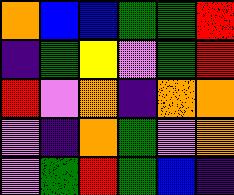[["orange", "blue", "blue", "green", "green", "red"], ["indigo", "green", "yellow", "violet", "green", "red"], ["red", "violet", "orange", "indigo", "orange", "orange"], ["violet", "indigo", "orange", "green", "violet", "orange"], ["violet", "green", "red", "green", "blue", "indigo"]]